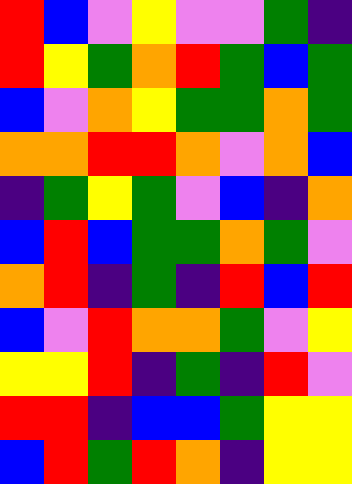[["red", "blue", "violet", "yellow", "violet", "violet", "green", "indigo"], ["red", "yellow", "green", "orange", "red", "green", "blue", "green"], ["blue", "violet", "orange", "yellow", "green", "green", "orange", "green"], ["orange", "orange", "red", "red", "orange", "violet", "orange", "blue"], ["indigo", "green", "yellow", "green", "violet", "blue", "indigo", "orange"], ["blue", "red", "blue", "green", "green", "orange", "green", "violet"], ["orange", "red", "indigo", "green", "indigo", "red", "blue", "red"], ["blue", "violet", "red", "orange", "orange", "green", "violet", "yellow"], ["yellow", "yellow", "red", "indigo", "green", "indigo", "red", "violet"], ["red", "red", "indigo", "blue", "blue", "green", "yellow", "yellow"], ["blue", "red", "green", "red", "orange", "indigo", "yellow", "yellow"]]